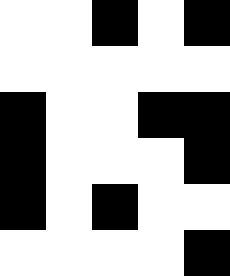[["white", "white", "black", "white", "black"], ["white", "white", "white", "white", "white"], ["black", "white", "white", "black", "black"], ["black", "white", "white", "white", "black"], ["black", "white", "black", "white", "white"], ["white", "white", "white", "white", "black"]]